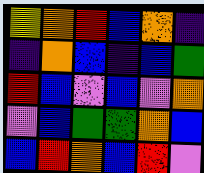[["yellow", "orange", "red", "blue", "orange", "indigo"], ["indigo", "orange", "blue", "indigo", "blue", "green"], ["red", "blue", "violet", "blue", "violet", "orange"], ["violet", "blue", "green", "green", "orange", "blue"], ["blue", "red", "orange", "blue", "red", "violet"]]